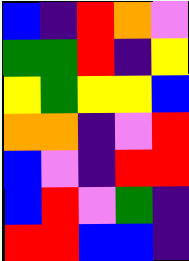[["blue", "indigo", "red", "orange", "violet"], ["green", "green", "red", "indigo", "yellow"], ["yellow", "green", "yellow", "yellow", "blue"], ["orange", "orange", "indigo", "violet", "red"], ["blue", "violet", "indigo", "red", "red"], ["blue", "red", "violet", "green", "indigo"], ["red", "red", "blue", "blue", "indigo"]]